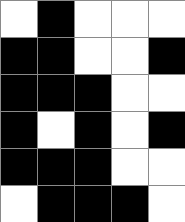[["white", "black", "white", "white", "white"], ["black", "black", "white", "white", "black"], ["black", "black", "black", "white", "white"], ["black", "white", "black", "white", "black"], ["black", "black", "black", "white", "white"], ["white", "black", "black", "black", "white"]]